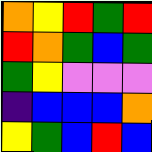[["orange", "yellow", "red", "green", "red"], ["red", "orange", "green", "blue", "green"], ["green", "yellow", "violet", "violet", "violet"], ["indigo", "blue", "blue", "blue", "orange"], ["yellow", "green", "blue", "red", "blue"]]